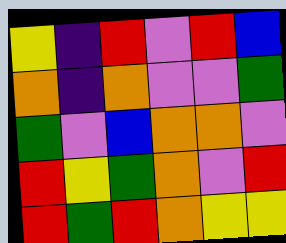[["yellow", "indigo", "red", "violet", "red", "blue"], ["orange", "indigo", "orange", "violet", "violet", "green"], ["green", "violet", "blue", "orange", "orange", "violet"], ["red", "yellow", "green", "orange", "violet", "red"], ["red", "green", "red", "orange", "yellow", "yellow"]]